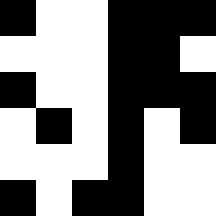[["black", "white", "white", "black", "black", "black"], ["white", "white", "white", "black", "black", "white"], ["black", "white", "white", "black", "black", "black"], ["white", "black", "white", "black", "white", "black"], ["white", "white", "white", "black", "white", "white"], ["black", "white", "black", "black", "white", "white"]]